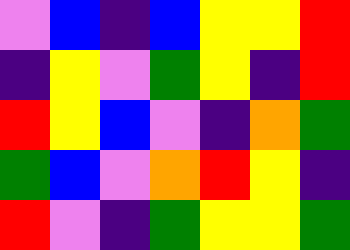[["violet", "blue", "indigo", "blue", "yellow", "yellow", "red"], ["indigo", "yellow", "violet", "green", "yellow", "indigo", "red"], ["red", "yellow", "blue", "violet", "indigo", "orange", "green"], ["green", "blue", "violet", "orange", "red", "yellow", "indigo"], ["red", "violet", "indigo", "green", "yellow", "yellow", "green"]]